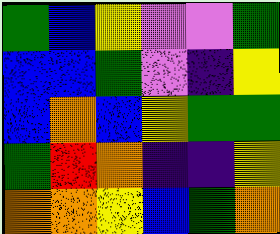[["green", "blue", "yellow", "violet", "violet", "green"], ["blue", "blue", "green", "violet", "indigo", "yellow"], ["blue", "orange", "blue", "yellow", "green", "green"], ["green", "red", "orange", "indigo", "indigo", "yellow"], ["orange", "orange", "yellow", "blue", "green", "orange"]]